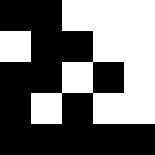[["black", "black", "white", "white", "white"], ["white", "black", "black", "white", "white"], ["black", "black", "white", "black", "white"], ["black", "white", "black", "white", "white"], ["black", "black", "black", "black", "black"]]